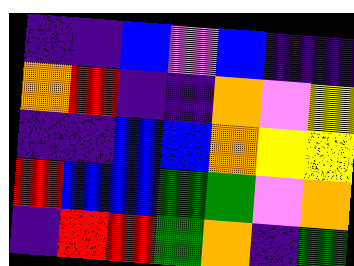[["indigo", "indigo", "blue", "violet", "blue", "indigo", "indigo"], ["orange", "red", "indigo", "indigo", "orange", "violet", "yellow"], ["indigo", "indigo", "blue", "blue", "orange", "yellow", "yellow"], ["red", "blue", "blue", "green", "green", "violet", "orange"], ["indigo", "red", "red", "green", "orange", "indigo", "green"]]